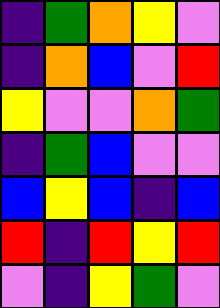[["indigo", "green", "orange", "yellow", "violet"], ["indigo", "orange", "blue", "violet", "red"], ["yellow", "violet", "violet", "orange", "green"], ["indigo", "green", "blue", "violet", "violet"], ["blue", "yellow", "blue", "indigo", "blue"], ["red", "indigo", "red", "yellow", "red"], ["violet", "indigo", "yellow", "green", "violet"]]